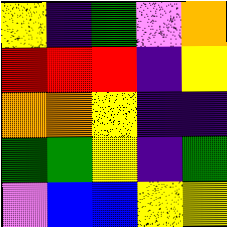[["yellow", "indigo", "green", "violet", "orange"], ["red", "red", "red", "indigo", "yellow"], ["orange", "orange", "yellow", "indigo", "indigo"], ["green", "green", "yellow", "indigo", "green"], ["violet", "blue", "blue", "yellow", "yellow"]]